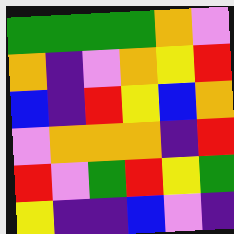[["green", "green", "green", "green", "orange", "violet"], ["orange", "indigo", "violet", "orange", "yellow", "red"], ["blue", "indigo", "red", "yellow", "blue", "orange"], ["violet", "orange", "orange", "orange", "indigo", "red"], ["red", "violet", "green", "red", "yellow", "green"], ["yellow", "indigo", "indigo", "blue", "violet", "indigo"]]